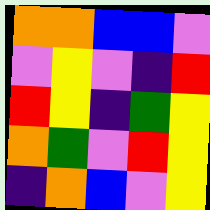[["orange", "orange", "blue", "blue", "violet"], ["violet", "yellow", "violet", "indigo", "red"], ["red", "yellow", "indigo", "green", "yellow"], ["orange", "green", "violet", "red", "yellow"], ["indigo", "orange", "blue", "violet", "yellow"]]